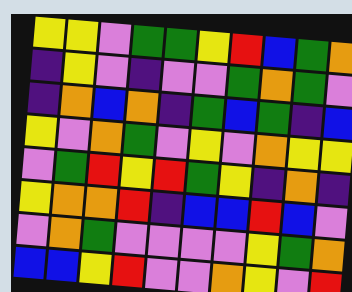[["yellow", "yellow", "violet", "green", "green", "yellow", "red", "blue", "green", "orange"], ["indigo", "yellow", "violet", "indigo", "violet", "violet", "green", "orange", "green", "violet"], ["indigo", "orange", "blue", "orange", "indigo", "green", "blue", "green", "indigo", "blue"], ["yellow", "violet", "orange", "green", "violet", "yellow", "violet", "orange", "yellow", "yellow"], ["violet", "green", "red", "yellow", "red", "green", "yellow", "indigo", "orange", "indigo"], ["yellow", "orange", "orange", "red", "indigo", "blue", "blue", "red", "blue", "violet"], ["violet", "orange", "green", "violet", "violet", "violet", "violet", "yellow", "green", "orange"], ["blue", "blue", "yellow", "red", "violet", "violet", "orange", "yellow", "violet", "red"]]